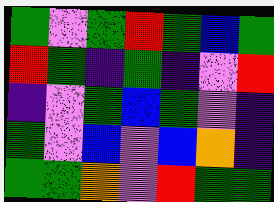[["green", "violet", "green", "red", "green", "blue", "green"], ["red", "green", "indigo", "green", "indigo", "violet", "red"], ["indigo", "violet", "green", "blue", "green", "violet", "indigo"], ["green", "violet", "blue", "violet", "blue", "orange", "indigo"], ["green", "green", "orange", "violet", "red", "green", "green"]]